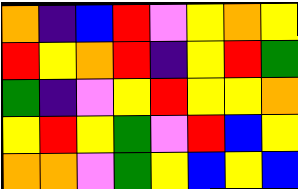[["orange", "indigo", "blue", "red", "violet", "yellow", "orange", "yellow"], ["red", "yellow", "orange", "red", "indigo", "yellow", "red", "green"], ["green", "indigo", "violet", "yellow", "red", "yellow", "yellow", "orange"], ["yellow", "red", "yellow", "green", "violet", "red", "blue", "yellow"], ["orange", "orange", "violet", "green", "yellow", "blue", "yellow", "blue"]]